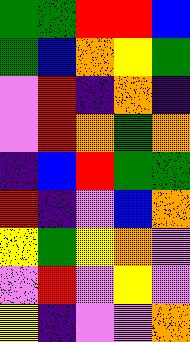[["green", "green", "red", "red", "blue"], ["green", "blue", "orange", "yellow", "green"], ["violet", "red", "indigo", "orange", "indigo"], ["violet", "red", "orange", "green", "orange"], ["indigo", "blue", "red", "green", "green"], ["red", "indigo", "violet", "blue", "orange"], ["yellow", "green", "yellow", "orange", "violet"], ["violet", "red", "violet", "yellow", "violet"], ["yellow", "indigo", "violet", "violet", "orange"]]